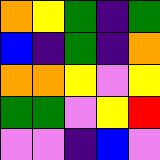[["orange", "yellow", "green", "indigo", "green"], ["blue", "indigo", "green", "indigo", "orange"], ["orange", "orange", "yellow", "violet", "yellow"], ["green", "green", "violet", "yellow", "red"], ["violet", "violet", "indigo", "blue", "violet"]]